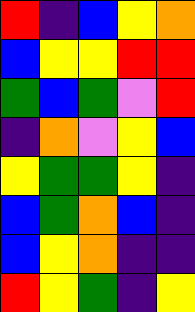[["red", "indigo", "blue", "yellow", "orange"], ["blue", "yellow", "yellow", "red", "red"], ["green", "blue", "green", "violet", "red"], ["indigo", "orange", "violet", "yellow", "blue"], ["yellow", "green", "green", "yellow", "indigo"], ["blue", "green", "orange", "blue", "indigo"], ["blue", "yellow", "orange", "indigo", "indigo"], ["red", "yellow", "green", "indigo", "yellow"]]